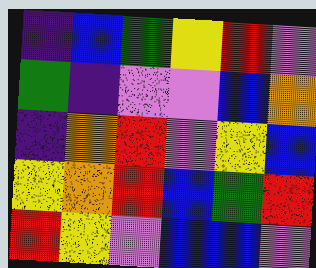[["indigo", "blue", "green", "yellow", "red", "violet"], ["green", "indigo", "violet", "violet", "blue", "orange"], ["indigo", "orange", "red", "violet", "yellow", "blue"], ["yellow", "orange", "red", "blue", "green", "red"], ["red", "yellow", "violet", "blue", "blue", "violet"]]